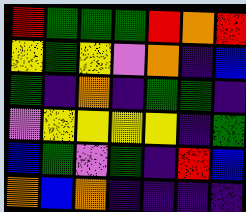[["red", "green", "green", "green", "red", "orange", "red"], ["yellow", "green", "yellow", "violet", "orange", "indigo", "blue"], ["green", "indigo", "orange", "indigo", "green", "green", "indigo"], ["violet", "yellow", "yellow", "yellow", "yellow", "indigo", "green"], ["blue", "green", "violet", "green", "indigo", "red", "blue"], ["orange", "blue", "orange", "indigo", "indigo", "indigo", "indigo"]]